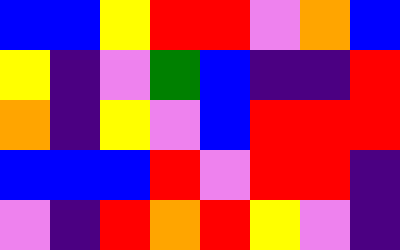[["blue", "blue", "yellow", "red", "red", "violet", "orange", "blue"], ["yellow", "indigo", "violet", "green", "blue", "indigo", "indigo", "red"], ["orange", "indigo", "yellow", "violet", "blue", "red", "red", "red"], ["blue", "blue", "blue", "red", "violet", "red", "red", "indigo"], ["violet", "indigo", "red", "orange", "red", "yellow", "violet", "indigo"]]